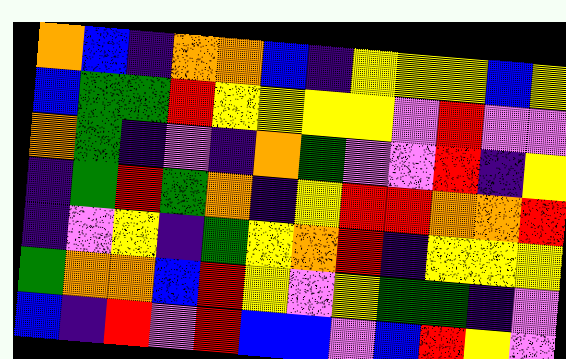[["orange", "blue", "indigo", "orange", "orange", "blue", "indigo", "yellow", "yellow", "yellow", "blue", "yellow"], ["blue", "green", "green", "red", "yellow", "yellow", "yellow", "yellow", "violet", "red", "violet", "violet"], ["orange", "green", "indigo", "violet", "indigo", "orange", "green", "violet", "violet", "red", "indigo", "yellow"], ["indigo", "green", "red", "green", "orange", "indigo", "yellow", "red", "red", "orange", "orange", "red"], ["indigo", "violet", "yellow", "indigo", "green", "yellow", "orange", "red", "indigo", "yellow", "yellow", "yellow"], ["green", "orange", "orange", "blue", "red", "yellow", "violet", "yellow", "green", "green", "indigo", "violet"], ["blue", "indigo", "red", "violet", "red", "blue", "blue", "violet", "blue", "red", "yellow", "violet"]]